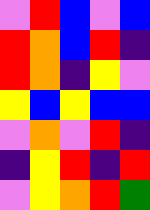[["violet", "red", "blue", "violet", "blue"], ["red", "orange", "blue", "red", "indigo"], ["red", "orange", "indigo", "yellow", "violet"], ["yellow", "blue", "yellow", "blue", "blue"], ["violet", "orange", "violet", "red", "indigo"], ["indigo", "yellow", "red", "indigo", "red"], ["violet", "yellow", "orange", "red", "green"]]